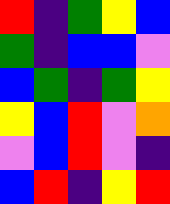[["red", "indigo", "green", "yellow", "blue"], ["green", "indigo", "blue", "blue", "violet"], ["blue", "green", "indigo", "green", "yellow"], ["yellow", "blue", "red", "violet", "orange"], ["violet", "blue", "red", "violet", "indigo"], ["blue", "red", "indigo", "yellow", "red"]]